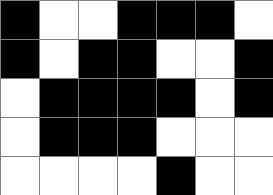[["black", "white", "white", "black", "black", "black", "white"], ["black", "white", "black", "black", "white", "white", "black"], ["white", "black", "black", "black", "black", "white", "black"], ["white", "black", "black", "black", "white", "white", "white"], ["white", "white", "white", "white", "black", "white", "white"]]